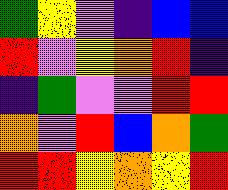[["green", "yellow", "violet", "indigo", "blue", "blue"], ["red", "violet", "yellow", "orange", "red", "indigo"], ["indigo", "green", "violet", "violet", "red", "red"], ["orange", "violet", "red", "blue", "orange", "green"], ["red", "red", "yellow", "orange", "yellow", "red"]]